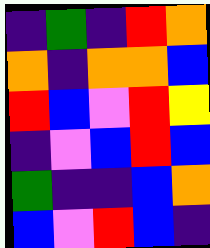[["indigo", "green", "indigo", "red", "orange"], ["orange", "indigo", "orange", "orange", "blue"], ["red", "blue", "violet", "red", "yellow"], ["indigo", "violet", "blue", "red", "blue"], ["green", "indigo", "indigo", "blue", "orange"], ["blue", "violet", "red", "blue", "indigo"]]